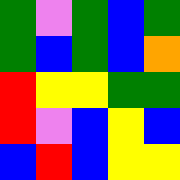[["green", "violet", "green", "blue", "green"], ["green", "blue", "green", "blue", "orange"], ["red", "yellow", "yellow", "green", "green"], ["red", "violet", "blue", "yellow", "blue"], ["blue", "red", "blue", "yellow", "yellow"]]